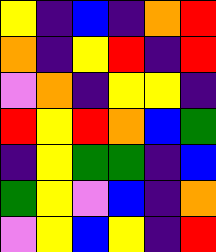[["yellow", "indigo", "blue", "indigo", "orange", "red"], ["orange", "indigo", "yellow", "red", "indigo", "red"], ["violet", "orange", "indigo", "yellow", "yellow", "indigo"], ["red", "yellow", "red", "orange", "blue", "green"], ["indigo", "yellow", "green", "green", "indigo", "blue"], ["green", "yellow", "violet", "blue", "indigo", "orange"], ["violet", "yellow", "blue", "yellow", "indigo", "red"]]